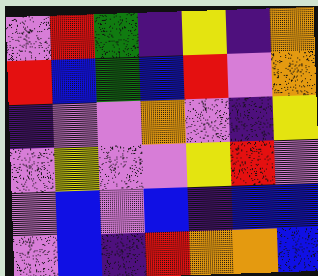[["violet", "red", "green", "indigo", "yellow", "indigo", "orange"], ["red", "blue", "green", "blue", "red", "violet", "orange"], ["indigo", "violet", "violet", "orange", "violet", "indigo", "yellow"], ["violet", "yellow", "violet", "violet", "yellow", "red", "violet"], ["violet", "blue", "violet", "blue", "indigo", "blue", "blue"], ["violet", "blue", "indigo", "red", "orange", "orange", "blue"]]